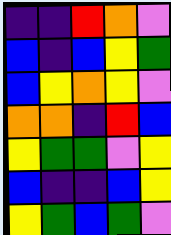[["indigo", "indigo", "red", "orange", "violet"], ["blue", "indigo", "blue", "yellow", "green"], ["blue", "yellow", "orange", "yellow", "violet"], ["orange", "orange", "indigo", "red", "blue"], ["yellow", "green", "green", "violet", "yellow"], ["blue", "indigo", "indigo", "blue", "yellow"], ["yellow", "green", "blue", "green", "violet"]]